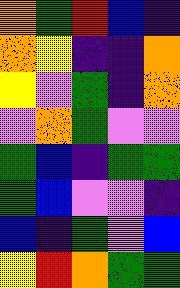[["orange", "green", "red", "blue", "indigo"], ["orange", "yellow", "indigo", "indigo", "orange"], ["yellow", "violet", "green", "indigo", "orange"], ["violet", "orange", "green", "violet", "violet"], ["green", "blue", "indigo", "green", "green"], ["green", "blue", "violet", "violet", "indigo"], ["blue", "indigo", "green", "violet", "blue"], ["yellow", "red", "orange", "green", "green"]]